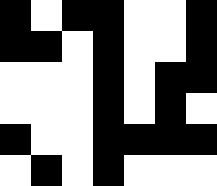[["black", "white", "black", "black", "white", "white", "black"], ["black", "black", "white", "black", "white", "white", "black"], ["white", "white", "white", "black", "white", "black", "black"], ["white", "white", "white", "black", "white", "black", "white"], ["black", "white", "white", "black", "black", "black", "black"], ["white", "black", "white", "black", "white", "white", "white"]]